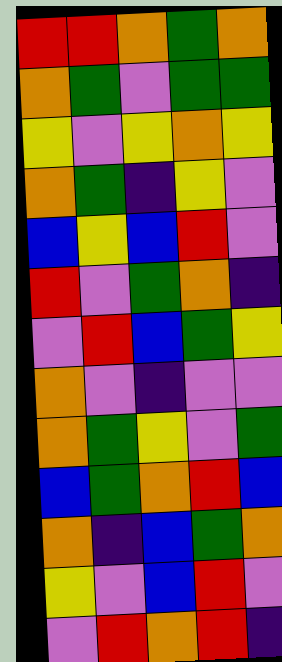[["red", "red", "orange", "green", "orange"], ["orange", "green", "violet", "green", "green"], ["yellow", "violet", "yellow", "orange", "yellow"], ["orange", "green", "indigo", "yellow", "violet"], ["blue", "yellow", "blue", "red", "violet"], ["red", "violet", "green", "orange", "indigo"], ["violet", "red", "blue", "green", "yellow"], ["orange", "violet", "indigo", "violet", "violet"], ["orange", "green", "yellow", "violet", "green"], ["blue", "green", "orange", "red", "blue"], ["orange", "indigo", "blue", "green", "orange"], ["yellow", "violet", "blue", "red", "violet"], ["violet", "red", "orange", "red", "indigo"]]